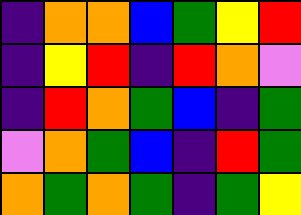[["indigo", "orange", "orange", "blue", "green", "yellow", "red"], ["indigo", "yellow", "red", "indigo", "red", "orange", "violet"], ["indigo", "red", "orange", "green", "blue", "indigo", "green"], ["violet", "orange", "green", "blue", "indigo", "red", "green"], ["orange", "green", "orange", "green", "indigo", "green", "yellow"]]